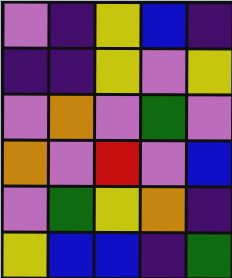[["violet", "indigo", "yellow", "blue", "indigo"], ["indigo", "indigo", "yellow", "violet", "yellow"], ["violet", "orange", "violet", "green", "violet"], ["orange", "violet", "red", "violet", "blue"], ["violet", "green", "yellow", "orange", "indigo"], ["yellow", "blue", "blue", "indigo", "green"]]